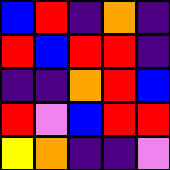[["blue", "red", "indigo", "orange", "indigo"], ["red", "blue", "red", "red", "indigo"], ["indigo", "indigo", "orange", "red", "blue"], ["red", "violet", "blue", "red", "red"], ["yellow", "orange", "indigo", "indigo", "violet"]]